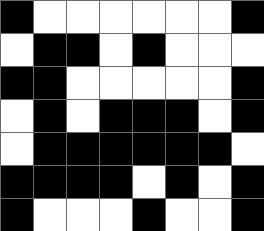[["black", "white", "white", "white", "white", "white", "white", "black"], ["white", "black", "black", "white", "black", "white", "white", "white"], ["black", "black", "white", "white", "white", "white", "white", "black"], ["white", "black", "white", "black", "black", "black", "white", "black"], ["white", "black", "black", "black", "black", "black", "black", "white"], ["black", "black", "black", "black", "white", "black", "white", "black"], ["black", "white", "white", "white", "black", "white", "white", "black"]]